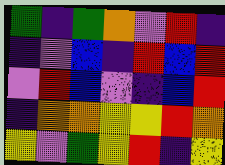[["green", "indigo", "green", "orange", "violet", "red", "indigo"], ["indigo", "violet", "blue", "indigo", "red", "blue", "red"], ["violet", "red", "blue", "violet", "indigo", "blue", "red"], ["indigo", "orange", "orange", "yellow", "yellow", "red", "orange"], ["yellow", "violet", "green", "yellow", "red", "indigo", "yellow"]]